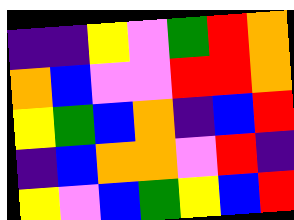[["indigo", "indigo", "yellow", "violet", "green", "red", "orange"], ["orange", "blue", "violet", "violet", "red", "red", "orange"], ["yellow", "green", "blue", "orange", "indigo", "blue", "red"], ["indigo", "blue", "orange", "orange", "violet", "red", "indigo"], ["yellow", "violet", "blue", "green", "yellow", "blue", "red"]]